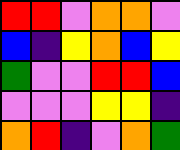[["red", "red", "violet", "orange", "orange", "violet"], ["blue", "indigo", "yellow", "orange", "blue", "yellow"], ["green", "violet", "violet", "red", "red", "blue"], ["violet", "violet", "violet", "yellow", "yellow", "indigo"], ["orange", "red", "indigo", "violet", "orange", "green"]]